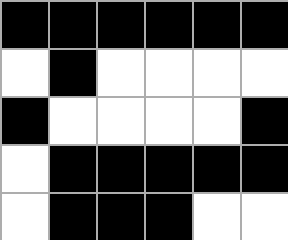[["black", "black", "black", "black", "black", "black"], ["white", "black", "white", "white", "white", "white"], ["black", "white", "white", "white", "white", "black"], ["white", "black", "black", "black", "black", "black"], ["white", "black", "black", "black", "white", "white"]]